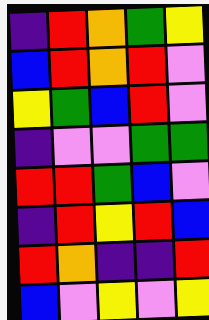[["indigo", "red", "orange", "green", "yellow"], ["blue", "red", "orange", "red", "violet"], ["yellow", "green", "blue", "red", "violet"], ["indigo", "violet", "violet", "green", "green"], ["red", "red", "green", "blue", "violet"], ["indigo", "red", "yellow", "red", "blue"], ["red", "orange", "indigo", "indigo", "red"], ["blue", "violet", "yellow", "violet", "yellow"]]